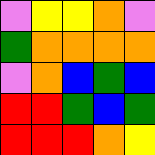[["violet", "yellow", "yellow", "orange", "violet"], ["green", "orange", "orange", "orange", "orange"], ["violet", "orange", "blue", "green", "blue"], ["red", "red", "green", "blue", "green"], ["red", "red", "red", "orange", "yellow"]]